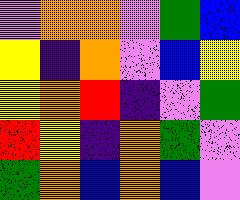[["violet", "orange", "orange", "violet", "green", "blue"], ["yellow", "indigo", "orange", "violet", "blue", "yellow"], ["yellow", "orange", "red", "indigo", "violet", "green"], ["red", "yellow", "indigo", "orange", "green", "violet"], ["green", "orange", "blue", "orange", "blue", "violet"]]